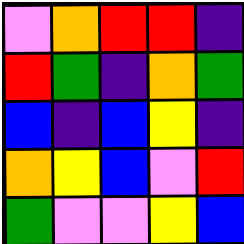[["violet", "orange", "red", "red", "indigo"], ["red", "green", "indigo", "orange", "green"], ["blue", "indigo", "blue", "yellow", "indigo"], ["orange", "yellow", "blue", "violet", "red"], ["green", "violet", "violet", "yellow", "blue"]]